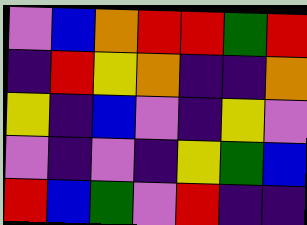[["violet", "blue", "orange", "red", "red", "green", "red"], ["indigo", "red", "yellow", "orange", "indigo", "indigo", "orange"], ["yellow", "indigo", "blue", "violet", "indigo", "yellow", "violet"], ["violet", "indigo", "violet", "indigo", "yellow", "green", "blue"], ["red", "blue", "green", "violet", "red", "indigo", "indigo"]]